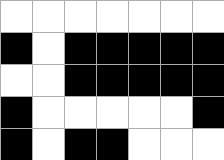[["white", "white", "white", "white", "white", "white", "white"], ["black", "white", "black", "black", "black", "black", "black"], ["white", "white", "black", "black", "black", "black", "black"], ["black", "white", "white", "white", "white", "white", "black"], ["black", "white", "black", "black", "white", "white", "white"]]